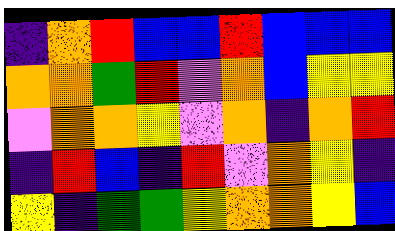[["indigo", "orange", "red", "blue", "blue", "red", "blue", "blue", "blue"], ["orange", "orange", "green", "red", "violet", "orange", "blue", "yellow", "yellow"], ["violet", "orange", "orange", "yellow", "violet", "orange", "indigo", "orange", "red"], ["indigo", "red", "blue", "indigo", "red", "violet", "orange", "yellow", "indigo"], ["yellow", "indigo", "green", "green", "yellow", "orange", "orange", "yellow", "blue"]]